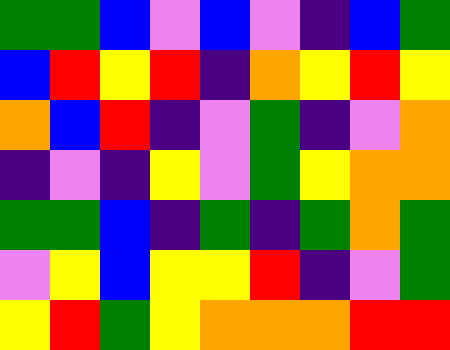[["green", "green", "blue", "violet", "blue", "violet", "indigo", "blue", "green"], ["blue", "red", "yellow", "red", "indigo", "orange", "yellow", "red", "yellow"], ["orange", "blue", "red", "indigo", "violet", "green", "indigo", "violet", "orange"], ["indigo", "violet", "indigo", "yellow", "violet", "green", "yellow", "orange", "orange"], ["green", "green", "blue", "indigo", "green", "indigo", "green", "orange", "green"], ["violet", "yellow", "blue", "yellow", "yellow", "red", "indigo", "violet", "green"], ["yellow", "red", "green", "yellow", "orange", "orange", "orange", "red", "red"]]